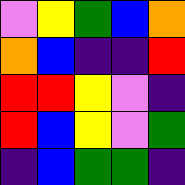[["violet", "yellow", "green", "blue", "orange"], ["orange", "blue", "indigo", "indigo", "red"], ["red", "red", "yellow", "violet", "indigo"], ["red", "blue", "yellow", "violet", "green"], ["indigo", "blue", "green", "green", "indigo"]]